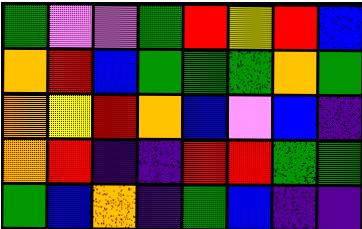[["green", "violet", "violet", "green", "red", "yellow", "red", "blue"], ["orange", "red", "blue", "green", "green", "green", "orange", "green"], ["orange", "yellow", "red", "orange", "blue", "violet", "blue", "indigo"], ["orange", "red", "indigo", "indigo", "red", "red", "green", "green"], ["green", "blue", "orange", "indigo", "green", "blue", "indigo", "indigo"]]